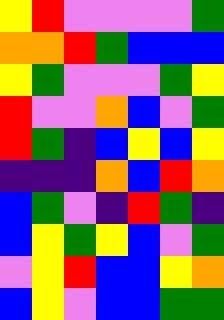[["yellow", "red", "violet", "violet", "violet", "violet", "green"], ["orange", "orange", "red", "green", "blue", "blue", "blue"], ["yellow", "green", "violet", "violet", "violet", "green", "yellow"], ["red", "violet", "violet", "orange", "blue", "violet", "green"], ["red", "green", "indigo", "blue", "yellow", "blue", "yellow"], ["indigo", "indigo", "indigo", "orange", "blue", "red", "orange"], ["blue", "green", "violet", "indigo", "red", "green", "indigo"], ["blue", "yellow", "green", "yellow", "blue", "violet", "green"], ["violet", "yellow", "red", "blue", "blue", "yellow", "orange"], ["blue", "yellow", "violet", "blue", "blue", "green", "green"]]